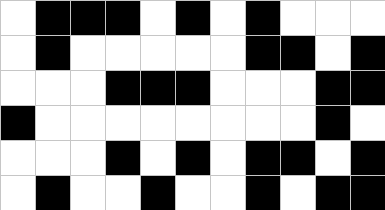[["white", "black", "black", "black", "white", "black", "white", "black", "white", "white", "white"], ["white", "black", "white", "white", "white", "white", "white", "black", "black", "white", "black"], ["white", "white", "white", "black", "black", "black", "white", "white", "white", "black", "black"], ["black", "white", "white", "white", "white", "white", "white", "white", "white", "black", "white"], ["white", "white", "white", "black", "white", "black", "white", "black", "black", "white", "black"], ["white", "black", "white", "white", "black", "white", "white", "black", "white", "black", "black"]]